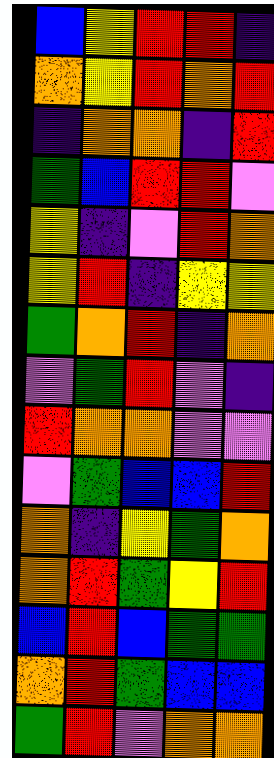[["blue", "yellow", "red", "red", "indigo"], ["orange", "yellow", "red", "orange", "red"], ["indigo", "orange", "orange", "indigo", "red"], ["green", "blue", "red", "red", "violet"], ["yellow", "indigo", "violet", "red", "orange"], ["yellow", "red", "indigo", "yellow", "yellow"], ["green", "orange", "red", "indigo", "orange"], ["violet", "green", "red", "violet", "indigo"], ["red", "orange", "orange", "violet", "violet"], ["violet", "green", "blue", "blue", "red"], ["orange", "indigo", "yellow", "green", "orange"], ["orange", "red", "green", "yellow", "red"], ["blue", "red", "blue", "green", "green"], ["orange", "red", "green", "blue", "blue"], ["green", "red", "violet", "orange", "orange"]]